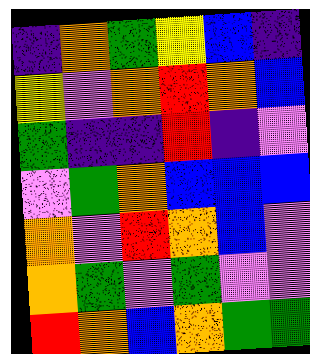[["indigo", "orange", "green", "yellow", "blue", "indigo"], ["yellow", "violet", "orange", "red", "orange", "blue"], ["green", "indigo", "indigo", "red", "indigo", "violet"], ["violet", "green", "orange", "blue", "blue", "blue"], ["orange", "violet", "red", "orange", "blue", "violet"], ["orange", "green", "violet", "green", "violet", "violet"], ["red", "orange", "blue", "orange", "green", "green"]]